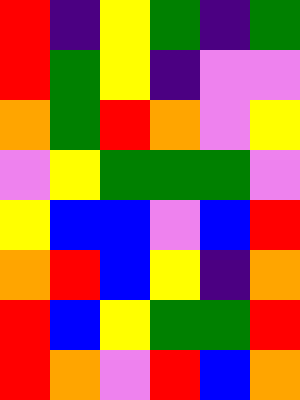[["red", "indigo", "yellow", "green", "indigo", "green"], ["red", "green", "yellow", "indigo", "violet", "violet"], ["orange", "green", "red", "orange", "violet", "yellow"], ["violet", "yellow", "green", "green", "green", "violet"], ["yellow", "blue", "blue", "violet", "blue", "red"], ["orange", "red", "blue", "yellow", "indigo", "orange"], ["red", "blue", "yellow", "green", "green", "red"], ["red", "orange", "violet", "red", "blue", "orange"]]